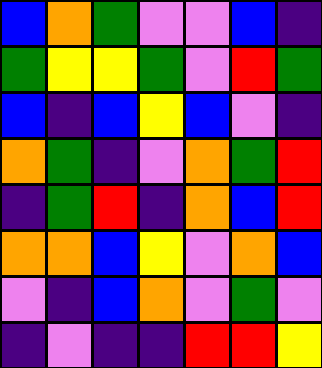[["blue", "orange", "green", "violet", "violet", "blue", "indigo"], ["green", "yellow", "yellow", "green", "violet", "red", "green"], ["blue", "indigo", "blue", "yellow", "blue", "violet", "indigo"], ["orange", "green", "indigo", "violet", "orange", "green", "red"], ["indigo", "green", "red", "indigo", "orange", "blue", "red"], ["orange", "orange", "blue", "yellow", "violet", "orange", "blue"], ["violet", "indigo", "blue", "orange", "violet", "green", "violet"], ["indigo", "violet", "indigo", "indigo", "red", "red", "yellow"]]